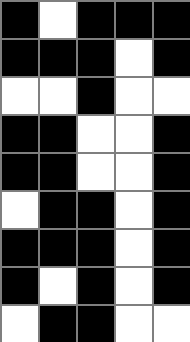[["black", "white", "black", "black", "black"], ["black", "black", "black", "white", "black"], ["white", "white", "black", "white", "white"], ["black", "black", "white", "white", "black"], ["black", "black", "white", "white", "black"], ["white", "black", "black", "white", "black"], ["black", "black", "black", "white", "black"], ["black", "white", "black", "white", "black"], ["white", "black", "black", "white", "white"]]